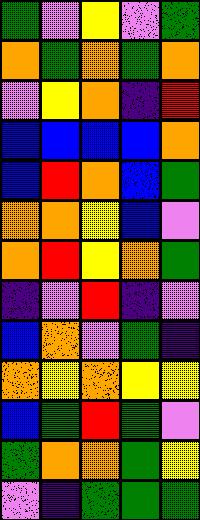[["green", "violet", "yellow", "violet", "green"], ["orange", "green", "orange", "green", "orange"], ["violet", "yellow", "orange", "indigo", "red"], ["blue", "blue", "blue", "blue", "orange"], ["blue", "red", "orange", "blue", "green"], ["orange", "orange", "yellow", "blue", "violet"], ["orange", "red", "yellow", "orange", "green"], ["indigo", "violet", "red", "indigo", "violet"], ["blue", "orange", "violet", "green", "indigo"], ["orange", "yellow", "orange", "yellow", "yellow"], ["blue", "green", "red", "green", "violet"], ["green", "orange", "orange", "green", "yellow"], ["violet", "indigo", "green", "green", "green"]]